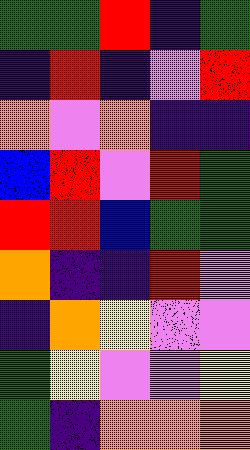[["green", "green", "red", "indigo", "green"], ["indigo", "red", "indigo", "violet", "red"], ["orange", "violet", "orange", "indigo", "indigo"], ["blue", "red", "violet", "red", "green"], ["red", "red", "blue", "green", "green"], ["orange", "indigo", "indigo", "red", "violet"], ["indigo", "orange", "yellow", "violet", "violet"], ["green", "yellow", "violet", "violet", "yellow"], ["green", "indigo", "orange", "orange", "orange"]]